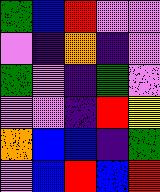[["green", "blue", "red", "violet", "violet"], ["violet", "indigo", "orange", "indigo", "violet"], ["green", "violet", "indigo", "green", "violet"], ["violet", "violet", "indigo", "red", "yellow"], ["orange", "blue", "blue", "indigo", "green"], ["violet", "blue", "red", "blue", "red"]]